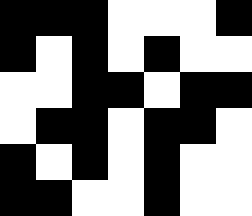[["black", "black", "black", "white", "white", "white", "black"], ["black", "white", "black", "white", "black", "white", "white"], ["white", "white", "black", "black", "white", "black", "black"], ["white", "black", "black", "white", "black", "black", "white"], ["black", "white", "black", "white", "black", "white", "white"], ["black", "black", "white", "white", "black", "white", "white"]]